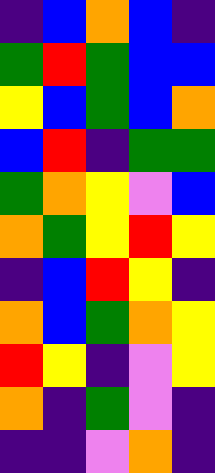[["indigo", "blue", "orange", "blue", "indigo"], ["green", "red", "green", "blue", "blue"], ["yellow", "blue", "green", "blue", "orange"], ["blue", "red", "indigo", "green", "green"], ["green", "orange", "yellow", "violet", "blue"], ["orange", "green", "yellow", "red", "yellow"], ["indigo", "blue", "red", "yellow", "indigo"], ["orange", "blue", "green", "orange", "yellow"], ["red", "yellow", "indigo", "violet", "yellow"], ["orange", "indigo", "green", "violet", "indigo"], ["indigo", "indigo", "violet", "orange", "indigo"]]